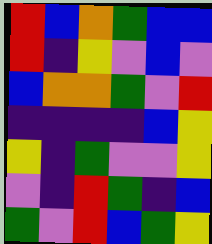[["red", "blue", "orange", "green", "blue", "blue"], ["red", "indigo", "yellow", "violet", "blue", "violet"], ["blue", "orange", "orange", "green", "violet", "red"], ["indigo", "indigo", "indigo", "indigo", "blue", "yellow"], ["yellow", "indigo", "green", "violet", "violet", "yellow"], ["violet", "indigo", "red", "green", "indigo", "blue"], ["green", "violet", "red", "blue", "green", "yellow"]]